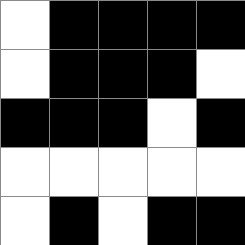[["white", "black", "black", "black", "black"], ["white", "black", "black", "black", "white"], ["black", "black", "black", "white", "black"], ["white", "white", "white", "white", "white"], ["white", "black", "white", "black", "black"]]